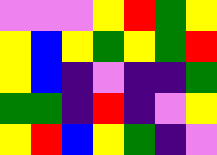[["violet", "violet", "violet", "yellow", "red", "green", "yellow"], ["yellow", "blue", "yellow", "green", "yellow", "green", "red"], ["yellow", "blue", "indigo", "violet", "indigo", "indigo", "green"], ["green", "green", "indigo", "red", "indigo", "violet", "yellow"], ["yellow", "red", "blue", "yellow", "green", "indigo", "violet"]]